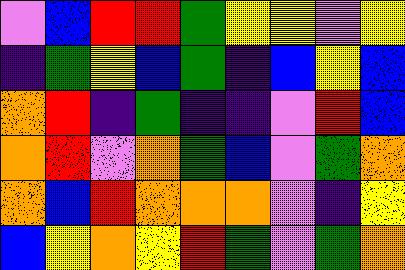[["violet", "blue", "red", "red", "green", "yellow", "yellow", "violet", "yellow"], ["indigo", "green", "yellow", "blue", "green", "indigo", "blue", "yellow", "blue"], ["orange", "red", "indigo", "green", "indigo", "indigo", "violet", "red", "blue"], ["orange", "red", "violet", "orange", "green", "blue", "violet", "green", "orange"], ["orange", "blue", "red", "orange", "orange", "orange", "violet", "indigo", "yellow"], ["blue", "yellow", "orange", "yellow", "red", "green", "violet", "green", "orange"]]